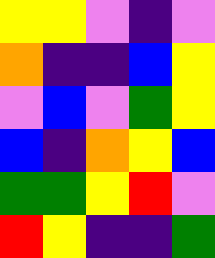[["yellow", "yellow", "violet", "indigo", "violet"], ["orange", "indigo", "indigo", "blue", "yellow"], ["violet", "blue", "violet", "green", "yellow"], ["blue", "indigo", "orange", "yellow", "blue"], ["green", "green", "yellow", "red", "violet"], ["red", "yellow", "indigo", "indigo", "green"]]